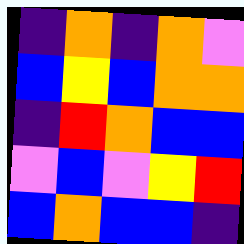[["indigo", "orange", "indigo", "orange", "violet"], ["blue", "yellow", "blue", "orange", "orange"], ["indigo", "red", "orange", "blue", "blue"], ["violet", "blue", "violet", "yellow", "red"], ["blue", "orange", "blue", "blue", "indigo"]]